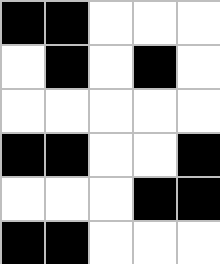[["black", "black", "white", "white", "white"], ["white", "black", "white", "black", "white"], ["white", "white", "white", "white", "white"], ["black", "black", "white", "white", "black"], ["white", "white", "white", "black", "black"], ["black", "black", "white", "white", "white"]]